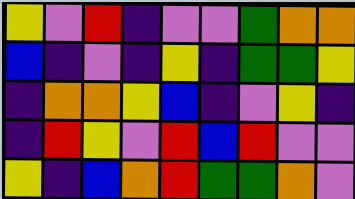[["yellow", "violet", "red", "indigo", "violet", "violet", "green", "orange", "orange"], ["blue", "indigo", "violet", "indigo", "yellow", "indigo", "green", "green", "yellow"], ["indigo", "orange", "orange", "yellow", "blue", "indigo", "violet", "yellow", "indigo"], ["indigo", "red", "yellow", "violet", "red", "blue", "red", "violet", "violet"], ["yellow", "indigo", "blue", "orange", "red", "green", "green", "orange", "violet"]]